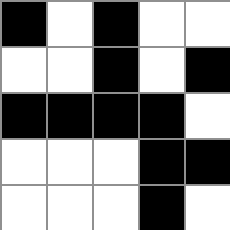[["black", "white", "black", "white", "white"], ["white", "white", "black", "white", "black"], ["black", "black", "black", "black", "white"], ["white", "white", "white", "black", "black"], ["white", "white", "white", "black", "white"]]